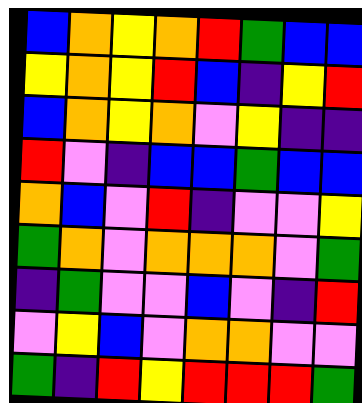[["blue", "orange", "yellow", "orange", "red", "green", "blue", "blue"], ["yellow", "orange", "yellow", "red", "blue", "indigo", "yellow", "red"], ["blue", "orange", "yellow", "orange", "violet", "yellow", "indigo", "indigo"], ["red", "violet", "indigo", "blue", "blue", "green", "blue", "blue"], ["orange", "blue", "violet", "red", "indigo", "violet", "violet", "yellow"], ["green", "orange", "violet", "orange", "orange", "orange", "violet", "green"], ["indigo", "green", "violet", "violet", "blue", "violet", "indigo", "red"], ["violet", "yellow", "blue", "violet", "orange", "orange", "violet", "violet"], ["green", "indigo", "red", "yellow", "red", "red", "red", "green"]]